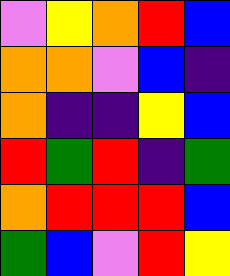[["violet", "yellow", "orange", "red", "blue"], ["orange", "orange", "violet", "blue", "indigo"], ["orange", "indigo", "indigo", "yellow", "blue"], ["red", "green", "red", "indigo", "green"], ["orange", "red", "red", "red", "blue"], ["green", "blue", "violet", "red", "yellow"]]